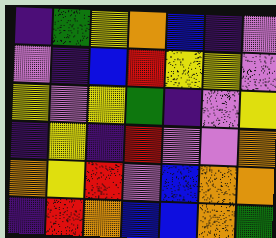[["indigo", "green", "yellow", "orange", "blue", "indigo", "violet"], ["violet", "indigo", "blue", "red", "yellow", "yellow", "violet"], ["yellow", "violet", "yellow", "green", "indigo", "violet", "yellow"], ["indigo", "yellow", "indigo", "red", "violet", "violet", "orange"], ["orange", "yellow", "red", "violet", "blue", "orange", "orange"], ["indigo", "red", "orange", "blue", "blue", "orange", "green"]]